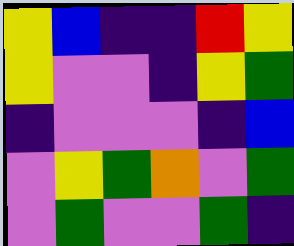[["yellow", "blue", "indigo", "indigo", "red", "yellow"], ["yellow", "violet", "violet", "indigo", "yellow", "green"], ["indigo", "violet", "violet", "violet", "indigo", "blue"], ["violet", "yellow", "green", "orange", "violet", "green"], ["violet", "green", "violet", "violet", "green", "indigo"]]